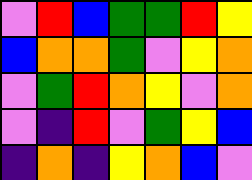[["violet", "red", "blue", "green", "green", "red", "yellow"], ["blue", "orange", "orange", "green", "violet", "yellow", "orange"], ["violet", "green", "red", "orange", "yellow", "violet", "orange"], ["violet", "indigo", "red", "violet", "green", "yellow", "blue"], ["indigo", "orange", "indigo", "yellow", "orange", "blue", "violet"]]